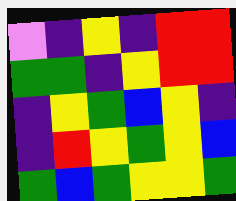[["violet", "indigo", "yellow", "indigo", "red", "red"], ["green", "green", "indigo", "yellow", "red", "red"], ["indigo", "yellow", "green", "blue", "yellow", "indigo"], ["indigo", "red", "yellow", "green", "yellow", "blue"], ["green", "blue", "green", "yellow", "yellow", "green"]]